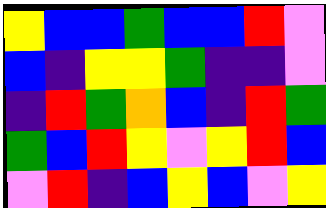[["yellow", "blue", "blue", "green", "blue", "blue", "red", "violet"], ["blue", "indigo", "yellow", "yellow", "green", "indigo", "indigo", "violet"], ["indigo", "red", "green", "orange", "blue", "indigo", "red", "green"], ["green", "blue", "red", "yellow", "violet", "yellow", "red", "blue"], ["violet", "red", "indigo", "blue", "yellow", "blue", "violet", "yellow"]]